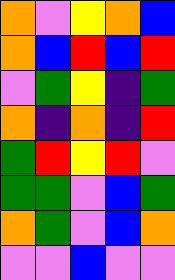[["orange", "violet", "yellow", "orange", "blue"], ["orange", "blue", "red", "blue", "red"], ["violet", "green", "yellow", "indigo", "green"], ["orange", "indigo", "orange", "indigo", "red"], ["green", "red", "yellow", "red", "violet"], ["green", "green", "violet", "blue", "green"], ["orange", "green", "violet", "blue", "orange"], ["violet", "violet", "blue", "violet", "violet"]]